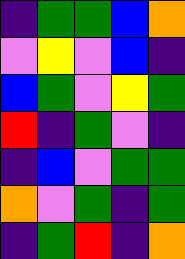[["indigo", "green", "green", "blue", "orange"], ["violet", "yellow", "violet", "blue", "indigo"], ["blue", "green", "violet", "yellow", "green"], ["red", "indigo", "green", "violet", "indigo"], ["indigo", "blue", "violet", "green", "green"], ["orange", "violet", "green", "indigo", "green"], ["indigo", "green", "red", "indigo", "orange"]]